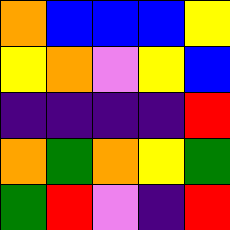[["orange", "blue", "blue", "blue", "yellow"], ["yellow", "orange", "violet", "yellow", "blue"], ["indigo", "indigo", "indigo", "indigo", "red"], ["orange", "green", "orange", "yellow", "green"], ["green", "red", "violet", "indigo", "red"]]